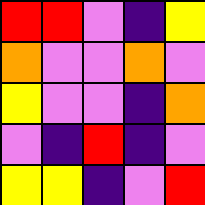[["red", "red", "violet", "indigo", "yellow"], ["orange", "violet", "violet", "orange", "violet"], ["yellow", "violet", "violet", "indigo", "orange"], ["violet", "indigo", "red", "indigo", "violet"], ["yellow", "yellow", "indigo", "violet", "red"]]